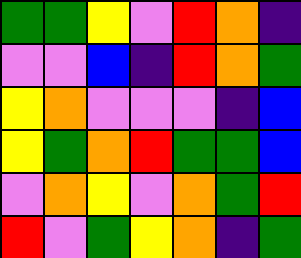[["green", "green", "yellow", "violet", "red", "orange", "indigo"], ["violet", "violet", "blue", "indigo", "red", "orange", "green"], ["yellow", "orange", "violet", "violet", "violet", "indigo", "blue"], ["yellow", "green", "orange", "red", "green", "green", "blue"], ["violet", "orange", "yellow", "violet", "orange", "green", "red"], ["red", "violet", "green", "yellow", "orange", "indigo", "green"]]